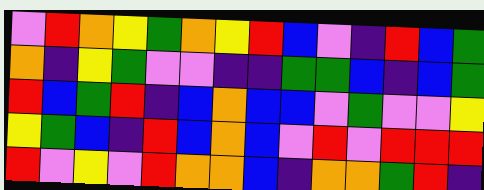[["violet", "red", "orange", "yellow", "green", "orange", "yellow", "red", "blue", "violet", "indigo", "red", "blue", "green"], ["orange", "indigo", "yellow", "green", "violet", "violet", "indigo", "indigo", "green", "green", "blue", "indigo", "blue", "green"], ["red", "blue", "green", "red", "indigo", "blue", "orange", "blue", "blue", "violet", "green", "violet", "violet", "yellow"], ["yellow", "green", "blue", "indigo", "red", "blue", "orange", "blue", "violet", "red", "violet", "red", "red", "red"], ["red", "violet", "yellow", "violet", "red", "orange", "orange", "blue", "indigo", "orange", "orange", "green", "red", "indigo"]]